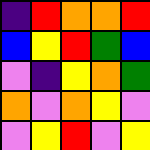[["indigo", "red", "orange", "orange", "red"], ["blue", "yellow", "red", "green", "blue"], ["violet", "indigo", "yellow", "orange", "green"], ["orange", "violet", "orange", "yellow", "violet"], ["violet", "yellow", "red", "violet", "yellow"]]